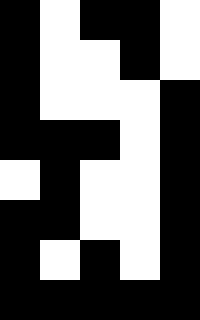[["black", "white", "black", "black", "white"], ["black", "white", "white", "black", "white"], ["black", "white", "white", "white", "black"], ["black", "black", "black", "white", "black"], ["white", "black", "white", "white", "black"], ["black", "black", "white", "white", "black"], ["black", "white", "black", "white", "black"], ["black", "black", "black", "black", "black"]]